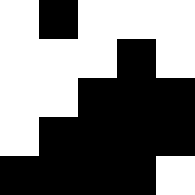[["white", "black", "white", "white", "white"], ["white", "white", "white", "black", "white"], ["white", "white", "black", "black", "black"], ["white", "black", "black", "black", "black"], ["black", "black", "black", "black", "white"]]